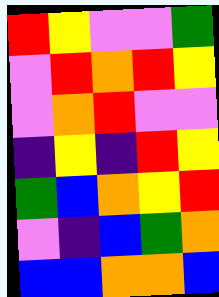[["red", "yellow", "violet", "violet", "green"], ["violet", "red", "orange", "red", "yellow"], ["violet", "orange", "red", "violet", "violet"], ["indigo", "yellow", "indigo", "red", "yellow"], ["green", "blue", "orange", "yellow", "red"], ["violet", "indigo", "blue", "green", "orange"], ["blue", "blue", "orange", "orange", "blue"]]